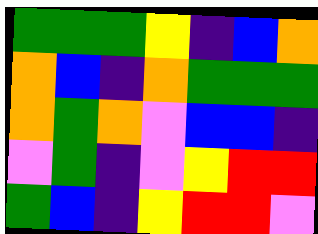[["green", "green", "green", "yellow", "indigo", "blue", "orange"], ["orange", "blue", "indigo", "orange", "green", "green", "green"], ["orange", "green", "orange", "violet", "blue", "blue", "indigo"], ["violet", "green", "indigo", "violet", "yellow", "red", "red"], ["green", "blue", "indigo", "yellow", "red", "red", "violet"]]